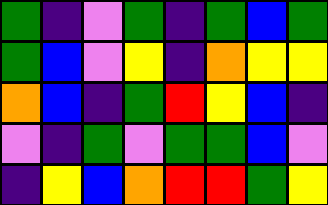[["green", "indigo", "violet", "green", "indigo", "green", "blue", "green"], ["green", "blue", "violet", "yellow", "indigo", "orange", "yellow", "yellow"], ["orange", "blue", "indigo", "green", "red", "yellow", "blue", "indigo"], ["violet", "indigo", "green", "violet", "green", "green", "blue", "violet"], ["indigo", "yellow", "blue", "orange", "red", "red", "green", "yellow"]]